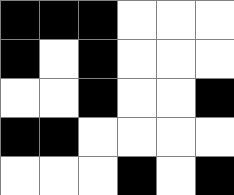[["black", "black", "black", "white", "white", "white"], ["black", "white", "black", "white", "white", "white"], ["white", "white", "black", "white", "white", "black"], ["black", "black", "white", "white", "white", "white"], ["white", "white", "white", "black", "white", "black"]]